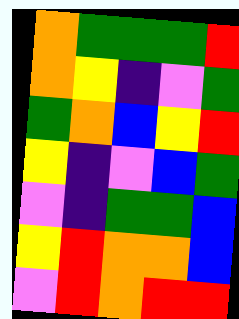[["orange", "green", "green", "green", "red"], ["orange", "yellow", "indigo", "violet", "green"], ["green", "orange", "blue", "yellow", "red"], ["yellow", "indigo", "violet", "blue", "green"], ["violet", "indigo", "green", "green", "blue"], ["yellow", "red", "orange", "orange", "blue"], ["violet", "red", "orange", "red", "red"]]